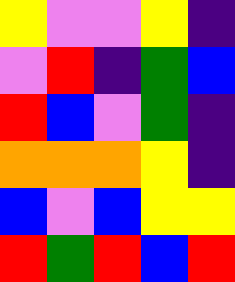[["yellow", "violet", "violet", "yellow", "indigo"], ["violet", "red", "indigo", "green", "blue"], ["red", "blue", "violet", "green", "indigo"], ["orange", "orange", "orange", "yellow", "indigo"], ["blue", "violet", "blue", "yellow", "yellow"], ["red", "green", "red", "blue", "red"]]